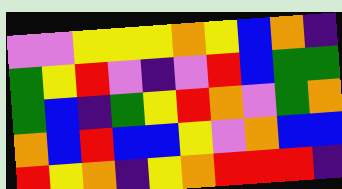[["violet", "violet", "yellow", "yellow", "yellow", "orange", "yellow", "blue", "orange", "indigo"], ["green", "yellow", "red", "violet", "indigo", "violet", "red", "blue", "green", "green"], ["green", "blue", "indigo", "green", "yellow", "red", "orange", "violet", "green", "orange"], ["orange", "blue", "red", "blue", "blue", "yellow", "violet", "orange", "blue", "blue"], ["red", "yellow", "orange", "indigo", "yellow", "orange", "red", "red", "red", "indigo"]]